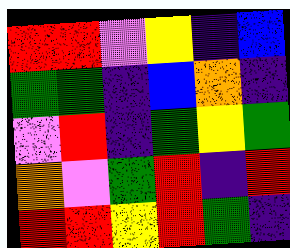[["red", "red", "violet", "yellow", "indigo", "blue"], ["green", "green", "indigo", "blue", "orange", "indigo"], ["violet", "red", "indigo", "green", "yellow", "green"], ["orange", "violet", "green", "red", "indigo", "red"], ["red", "red", "yellow", "red", "green", "indigo"]]